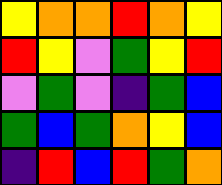[["yellow", "orange", "orange", "red", "orange", "yellow"], ["red", "yellow", "violet", "green", "yellow", "red"], ["violet", "green", "violet", "indigo", "green", "blue"], ["green", "blue", "green", "orange", "yellow", "blue"], ["indigo", "red", "blue", "red", "green", "orange"]]